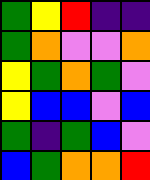[["green", "yellow", "red", "indigo", "indigo"], ["green", "orange", "violet", "violet", "orange"], ["yellow", "green", "orange", "green", "violet"], ["yellow", "blue", "blue", "violet", "blue"], ["green", "indigo", "green", "blue", "violet"], ["blue", "green", "orange", "orange", "red"]]